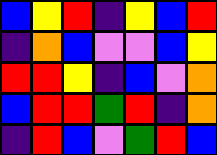[["blue", "yellow", "red", "indigo", "yellow", "blue", "red"], ["indigo", "orange", "blue", "violet", "violet", "blue", "yellow"], ["red", "red", "yellow", "indigo", "blue", "violet", "orange"], ["blue", "red", "red", "green", "red", "indigo", "orange"], ["indigo", "red", "blue", "violet", "green", "red", "blue"]]